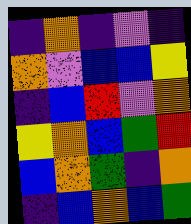[["indigo", "orange", "indigo", "violet", "indigo"], ["orange", "violet", "blue", "blue", "yellow"], ["indigo", "blue", "red", "violet", "orange"], ["yellow", "orange", "blue", "green", "red"], ["blue", "orange", "green", "indigo", "orange"], ["indigo", "blue", "orange", "blue", "green"]]